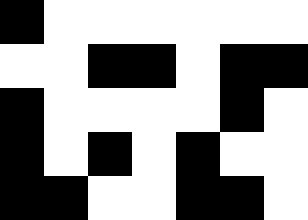[["black", "white", "white", "white", "white", "white", "white"], ["white", "white", "black", "black", "white", "black", "black"], ["black", "white", "white", "white", "white", "black", "white"], ["black", "white", "black", "white", "black", "white", "white"], ["black", "black", "white", "white", "black", "black", "white"]]